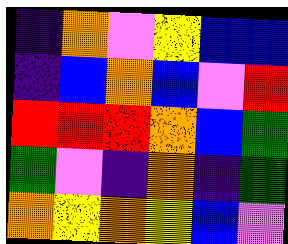[["indigo", "orange", "violet", "yellow", "blue", "blue"], ["indigo", "blue", "orange", "blue", "violet", "red"], ["red", "red", "red", "orange", "blue", "green"], ["green", "violet", "indigo", "orange", "indigo", "green"], ["orange", "yellow", "orange", "yellow", "blue", "violet"]]